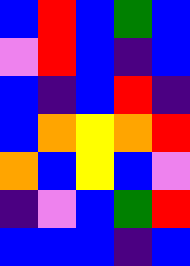[["blue", "red", "blue", "green", "blue"], ["violet", "red", "blue", "indigo", "blue"], ["blue", "indigo", "blue", "red", "indigo"], ["blue", "orange", "yellow", "orange", "red"], ["orange", "blue", "yellow", "blue", "violet"], ["indigo", "violet", "blue", "green", "red"], ["blue", "blue", "blue", "indigo", "blue"]]